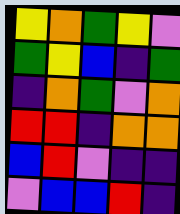[["yellow", "orange", "green", "yellow", "violet"], ["green", "yellow", "blue", "indigo", "green"], ["indigo", "orange", "green", "violet", "orange"], ["red", "red", "indigo", "orange", "orange"], ["blue", "red", "violet", "indigo", "indigo"], ["violet", "blue", "blue", "red", "indigo"]]